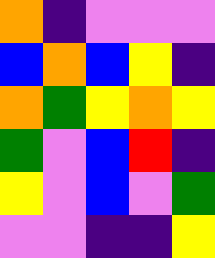[["orange", "indigo", "violet", "violet", "violet"], ["blue", "orange", "blue", "yellow", "indigo"], ["orange", "green", "yellow", "orange", "yellow"], ["green", "violet", "blue", "red", "indigo"], ["yellow", "violet", "blue", "violet", "green"], ["violet", "violet", "indigo", "indigo", "yellow"]]